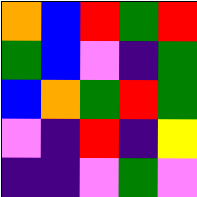[["orange", "blue", "red", "green", "red"], ["green", "blue", "violet", "indigo", "green"], ["blue", "orange", "green", "red", "green"], ["violet", "indigo", "red", "indigo", "yellow"], ["indigo", "indigo", "violet", "green", "violet"]]